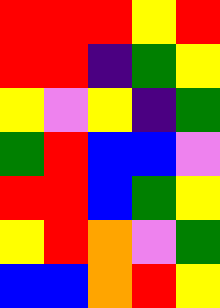[["red", "red", "red", "yellow", "red"], ["red", "red", "indigo", "green", "yellow"], ["yellow", "violet", "yellow", "indigo", "green"], ["green", "red", "blue", "blue", "violet"], ["red", "red", "blue", "green", "yellow"], ["yellow", "red", "orange", "violet", "green"], ["blue", "blue", "orange", "red", "yellow"]]